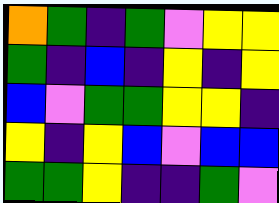[["orange", "green", "indigo", "green", "violet", "yellow", "yellow"], ["green", "indigo", "blue", "indigo", "yellow", "indigo", "yellow"], ["blue", "violet", "green", "green", "yellow", "yellow", "indigo"], ["yellow", "indigo", "yellow", "blue", "violet", "blue", "blue"], ["green", "green", "yellow", "indigo", "indigo", "green", "violet"]]